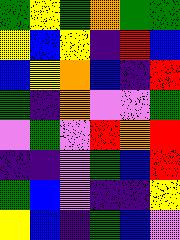[["green", "yellow", "green", "orange", "green", "green"], ["yellow", "blue", "yellow", "indigo", "red", "blue"], ["blue", "yellow", "orange", "blue", "indigo", "red"], ["green", "indigo", "orange", "violet", "violet", "green"], ["violet", "green", "violet", "red", "orange", "red"], ["indigo", "indigo", "violet", "green", "blue", "red"], ["green", "blue", "violet", "indigo", "indigo", "yellow"], ["yellow", "blue", "indigo", "green", "blue", "violet"]]